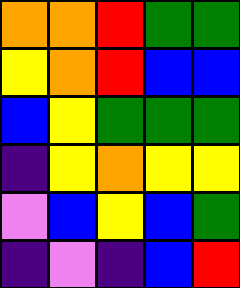[["orange", "orange", "red", "green", "green"], ["yellow", "orange", "red", "blue", "blue"], ["blue", "yellow", "green", "green", "green"], ["indigo", "yellow", "orange", "yellow", "yellow"], ["violet", "blue", "yellow", "blue", "green"], ["indigo", "violet", "indigo", "blue", "red"]]